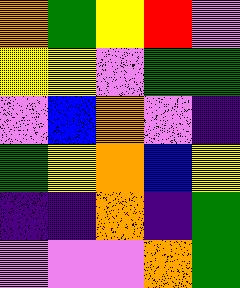[["orange", "green", "yellow", "red", "violet"], ["yellow", "yellow", "violet", "green", "green"], ["violet", "blue", "orange", "violet", "indigo"], ["green", "yellow", "orange", "blue", "yellow"], ["indigo", "indigo", "orange", "indigo", "green"], ["violet", "violet", "violet", "orange", "green"]]